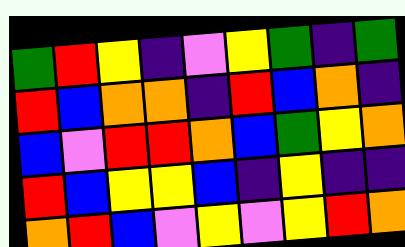[["green", "red", "yellow", "indigo", "violet", "yellow", "green", "indigo", "green"], ["red", "blue", "orange", "orange", "indigo", "red", "blue", "orange", "indigo"], ["blue", "violet", "red", "red", "orange", "blue", "green", "yellow", "orange"], ["red", "blue", "yellow", "yellow", "blue", "indigo", "yellow", "indigo", "indigo"], ["orange", "red", "blue", "violet", "yellow", "violet", "yellow", "red", "orange"]]